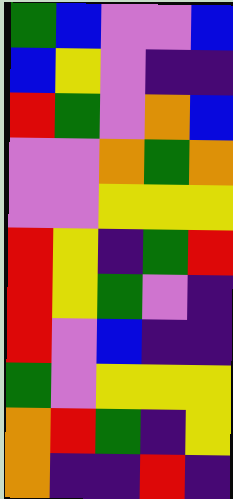[["green", "blue", "violet", "violet", "blue"], ["blue", "yellow", "violet", "indigo", "indigo"], ["red", "green", "violet", "orange", "blue"], ["violet", "violet", "orange", "green", "orange"], ["violet", "violet", "yellow", "yellow", "yellow"], ["red", "yellow", "indigo", "green", "red"], ["red", "yellow", "green", "violet", "indigo"], ["red", "violet", "blue", "indigo", "indigo"], ["green", "violet", "yellow", "yellow", "yellow"], ["orange", "red", "green", "indigo", "yellow"], ["orange", "indigo", "indigo", "red", "indigo"]]